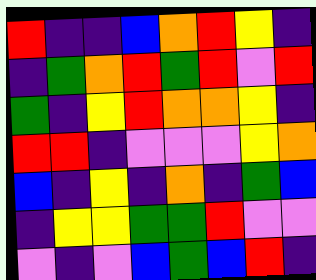[["red", "indigo", "indigo", "blue", "orange", "red", "yellow", "indigo"], ["indigo", "green", "orange", "red", "green", "red", "violet", "red"], ["green", "indigo", "yellow", "red", "orange", "orange", "yellow", "indigo"], ["red", "red", "indigo", "violet", "violet", "violet", "yellow", "orange"], ["blue", "indigo", "yellow", "indigo", "orange", "indigo", "green", "blue"], ["indigo", "yellow", "yellow", "green", "green", "red", "violet", "violet"], ["violet", "indigo", "violet", "blue", "green", "blue", "red", "indigo"]]